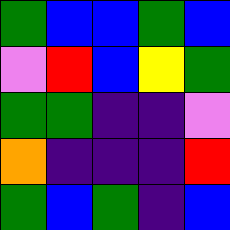[["green", "blue", "blue", "green", "blue"], ["violet", "red", "blue", "yellow", "green"], ["green", "green", "indigo", "indigo", "violet"], ["orange", "indigo", "indigo", "indigo", "red"], ["green", "blue", "green", "indigo", "blue"]]